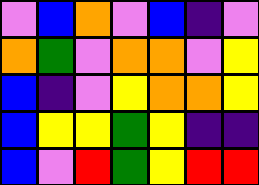[["violet", "blue", "orange", "violet", "blue", "indigo", "violet"], ["orange", "green", "violet", "orange", "orange", "violet", "yellow"], ["blue", "indigo", "violet", "yellow", "orange", "orange", "yellow"], ["blue", "yellow", "yellow", "green", "yellow", "indigo", "indigo"], ["blue", "violet", "red", "green", "yellow", "red", "red"]]